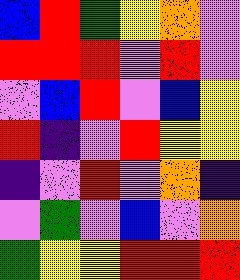[["blue", "red", "green", "yellow", "orange", "violet"], ["red", "red", "red", "violet", "red", "violet"], ["violet", "blue", "red", "violet", "blue", "yellow"], ["red", "indigo", "violet", "red", "yellow", "yellow"], ["indigo", "violet", "red", "violet", "orange", "indigo"], ["violet", "green", "violet", "blue", "violet", "orange"], ["green", "yellow", "yellow", "red", "red", "red"]]